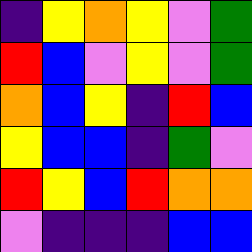[["indigo", "yellow", "orange", "yellow", "violet", "green"], ["red", "blue", "violet", "yellow", "violet", "green"], ["orange", "blue", "yellow", "indigo", "red", "blue"], ["yellow", "blue", "blue", "indigo", "green", "violet"], ["red", "yellow", "blue", "red", "orange", "orange"], ["violet", "indigo", "indigo", "indigo", "blue", "blue"]]